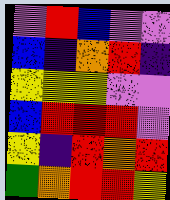[["violet", "red", "blue", "violet", "violet"], ["blue", "indigo", "orange", "red", "indigo"], ["yellow", "yellow", "yellow", "violet", "violet"], ["blue", "red", "red", "red", "violet"], ["yellow", "indigo", "red", "orange", "red"], ["green", "orange", "red", "red", "yellow"]]